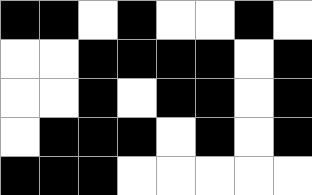[["black", "black", "white", "black", "white", "white", "black", "white"], ["white", "white", "black", "black", "black", "black", "white", "black"], ["white", "white", "black", "white", "black", "black", "white", "black"], ["white", "black", "black", "black", "white", "black", "white", "black"], ["black", "black", "black", "white", "white", "white", "white", "white"]]